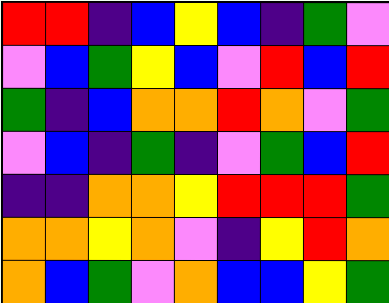[["red", "red", "indigo", "blue", "yellow", "blue", "indigo", "green", "violet"], ["violet", "blue", "green", "yellow", "blue", "violet", "red", "blue", "red"], ["green", "indigo", "blue", "orange", "orange", "red", "orange", "violet", "green"], ["violet", "blue", "indigo", "green", "indigo", "violet", "green", "blue", "red"], ["indigo", "indigo", "orange", "orange", "yellow", "red", "red", "red", "green"], ["orange", "orange", "yellow", "orange", "violet", "indigo", "yellow", "red", "orange"], ["orange", "blue", "green", "violet", "orange", "blue", "blue", "yellow", "green"]]